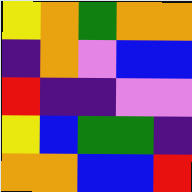[["yellow", "orange", "green", "orange", "orange"], ["indigo", "orange", "violet", "blue", "blue"], ["red", "indigo", "indigo", "violet", "violet"], ["yellow", "blue", "green", "green", "indigo"], ["orange", "orange", "blue", "blue", "red"]]